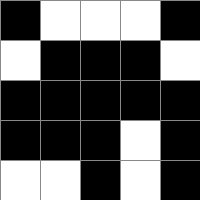[["black", "white", "white", "white", "black"], ["white", "black", "black", "black", "white"], ["black", "black", "black", "black", "black"], ["black", "black", "black", "white", "black"], ["white", "white", "black", "white", "black"]]